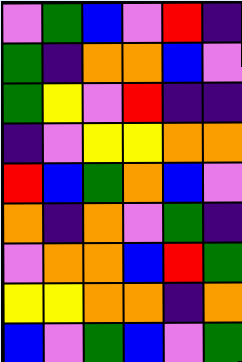[["violet", "green", "blue", "violet", "red", "indigo"], ["green", "indigo", "orange", "orange", "blue", "violet"], ["green", "yellow", "violet", "red", "indigo", "indigo"], ["indigo", "violet", "yellow", "yellow", "orange", "orange"], ["red", "blue", "green", "orange", "blue", "violet"], ["orange", "indigo", "orange", "violet", "green", "indigo"], ["violet", "orange", "orange", "blue", "red", "green"], ["yellow", "yellow", "orange", "orange", "indigo", "orange"], ["blue", "violet", "green", "blue", "violet", "green"]]